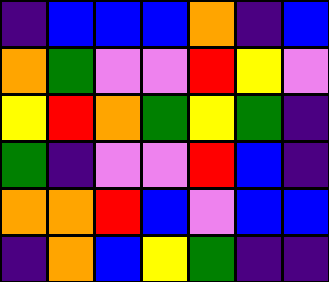[["indigo", "blue", "blue", "blue", "orange", "indigo", "blue"], ["orange", "green", "violet", "violet", "red", "yellow", "violet"], ["yellow", "red", "orange", "green", "yellow", "green", "indigo"], ["green", "indigo", "violet", "violet", "red", "blue", "indigo"], ["orange", "orange", "red", "blue", "violet", "blue", "blue"], ["indigo", "orange", "blue", "yellow", "green", "indigo", "indigo"]]